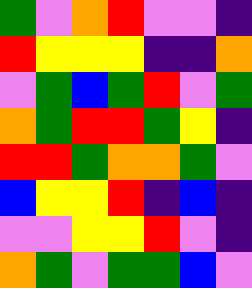[["green", "violet", "orange", "red", "violet", "violet", "indigo"], ["red", "yellow", "yellow", "yellow", "indigo", "indigo", "orange"], ["violet", "green", "blue", "green", "red", "violet", "green"], ["orange", "green", "red", "red", "green", "yellow", "indigo"], ["red", "red", "green", "orange", "orange", "green", "violet"], ["blue", "yellow", "yellow", "red", "indigo", "blue", "indigo"], ["violet", "violet", "yellow", "yellow", "red", "violet", "indigo"], ["orange", "green", "violet", "green", "green", "blue", "violet"]]